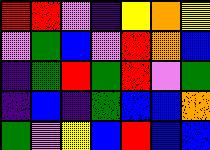[["red", "red", "violet", "indigo", "yellow", "orange", "yellow"], ["violet", "green", "blue", "violet", "red", "orange", "blue"], ["indigo", "green", "red", "green", "red", "violet", "green"], ["indigo", "blue", "indigo", "green", "blue", "blue", "orange"], ["green", "violet", "yellow", "blue", "red", "blue", "blue"]]